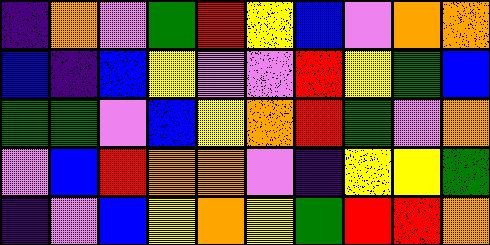[["indigo", "orange", "violet", "green", "red", "yellow", "blue", "violet", "orange", "orange"], ["blue", "indigo", "blue", "yellow", "violet", "violet", "red", "yellow", "green", "blue"], ["green", "green", "violet", "blue", "yellow", "orange", "red", "green", "violet", "orange"], ["violet", "blue", "red", "orange", "orange", "violet", "indigo", "yellow", "yellow", "green"], ["indigo", "violet", "blue", "yellow", "orange", "yellow", "green", "red", "red", "orange"]]